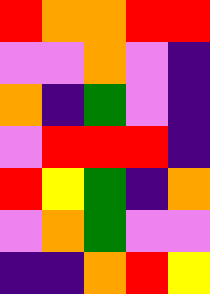[["red", "orange", "orange", "red", "red"], ["violet", "violet", "orange", "violet", "indigo"], ["orange", "indigo", "green", "violet", "indigo"], ["violet", "red", "red", "red", "indigo"], ["red", "yellow", "green", "indigo", "orange"], ["violet", "orange", "green", "violet", "violet"], ["indigo", "indigo", "orange", "red", "yellow"]]